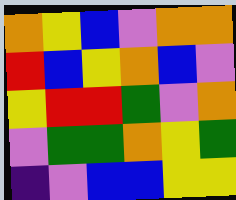[["orange", "yellow", "blue", "violet", "orange", "orange"], ["red", "blue", "yellow", "orange", "blue", "violet"], ["yellow", "red", "red", "green", "violet", "orange"], ["violet", "green", "green", "orange", "yellow", "green"], ["indigo", "violet", "blue", "blue", "yellow", "yellow"]]